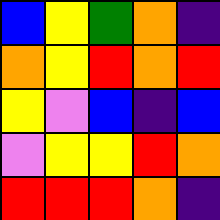[["blue", "yellow", "green", "orange", "indigo"], ["orange", "yellow", "red", "orange", "red"], ["yellow", "violet", "blue", "indigo", "blue"], ["violet", "yellow", "yellow", "red", "orange"], ["red", "red", "red", "orange", "indigo"]]